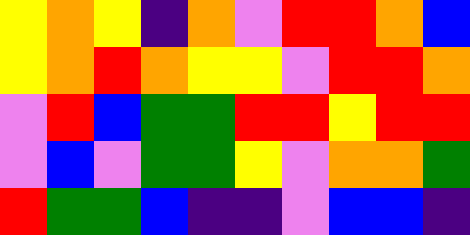[["yellow", "orange", "yellow", "indigo", "orange", "violet", "red", "red", "orange", "blue"], ["yellow", "orange", "red", "orange", "yellow", "yellow", "violet", "red", "red", "orange"], ["violet", "red", "blue", "green", "green", "red", "red", "yellow", "red", "red"], ["violet", "blue", "violet", "green", "green", "yellow", "violet", "orange", "orange", "green"], ["red", "green", "green", "blue", "indigo", "indigo", "violet", "blue", "blue", "indigo"]]